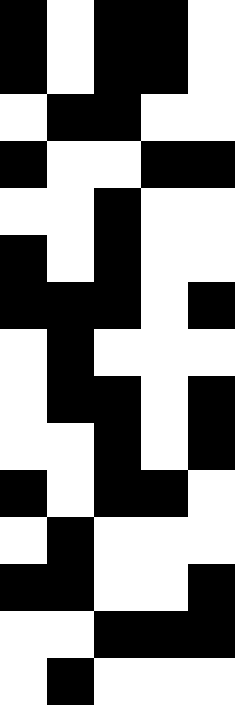[["black", "white", "black", "black", "white"], ["black", "white", "black", "black", "white"], ["white", "black", "black", "white", "white"], ["black", "white", "white", "black", "black"], ["white", "white", "black", "white", "white"], ["black", "white", "black", "white", "white"], ["black", "black", "black", "white", "black"], ["white", "black", "white", "white", "white"], ["white", "black", "black", "white", "black"], ["white", "white", "black", "white", "black"], ["black", "white", "black", "black", "white"], ["white", "black", "white", "white", "white"], ["black", "black", "white", "white", "black"], ["white", "white", "black", "black", "black"], ["white", "black", "white", "white", "white"]]